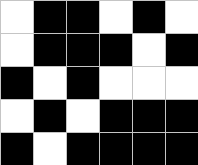[["white", "black", "black", "white", "black", "white"], ["white", "black", "black", "black", "white", "black"], ["black", "white", "black", "white", "white", "white"], ["white", "black", "white", "black", "black", "black"], ["black", "white", "black", "black", "black", "black"]]